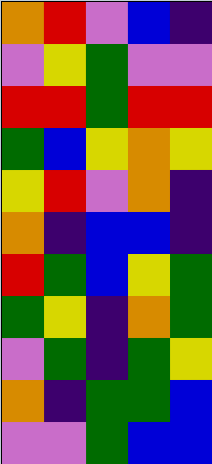[["orange", "red", "violet", "blue", "indigo"], ["violet", "yellow", "green", "violet", "violet"], ["red", "red", "green", "red", "red"], ["green", "blue", "yellow", "orange", "yellow"], ["yellow", "red", "violet", "orange", "indigo"], ["orange", "indigo", "blue", "blue", "indigo"], ["red", "green", "blue", "yellow", "green"], ["green", "yellow", "indigo", "orange", "green"], ["violet", "green", "indigo", "green", "yellow"], ["orange", "indigo", "green", "green", "blue"], ["violet", "violet", "green", "blue", "blue"]]